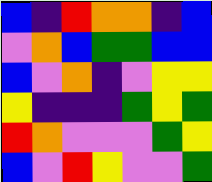[["blue", "indigo", "red", "orange", "orange", "indigo", "blue"], ["violet", "orange", "blue", "green", "green", "blue", "blue"], ["blue", "violet", "orange", "indigo", "violet", "yellow", "yellow"], ["yellow", "indigo", "indigo", "indigo", "green", "yellow", "green"], ["red", "orange", "violet", "violet", "violet", "green", "yellow"], ["blue", "violet", "red", "yellow", "violet", "violet", "green"]]